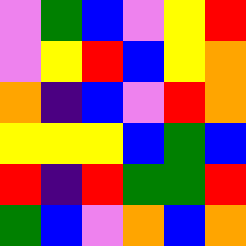[["violet", "green", "blue", "violet", "yellow", "red"], ["violet", "yellow", "red", "blue", "yellow", "orange"], ["orange", "indigo", "blue", "violet", "red", "orange"], ["yellow", "yellow", "yellow", "blue", "green", "blue"], ["red", "indigo", "red", "green", "green", "red"], ["green", "blue", "violet", "orange", "blue", "orange"]]